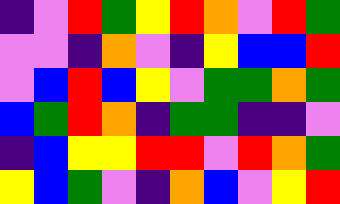[["indigo", "violet", "red", "green", "yellow", "red", "orange", "violet", "red", "green"], ["violet", "violet", "indigo", "orange", "violet", "indigo", "yellow", "blue", "blue", "red"], ["violet", "blue", "red", "blue", "yellow", "violet", "green", "green", "orange", "green"], ["blue", "green", "red", "orange", "indigo", "green", "green", "indigo", "indigo", "violet"], ["indigo", "blue", "yellow", "yellow", "red", "red", "violet", "red", "orange", "green"], ["yellow", "blue", "green", "violet", "indigo", "orange", "blue", "violet", "yellow", "red"]]